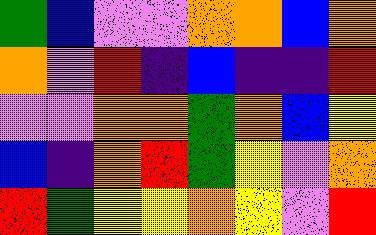[["green", "blue", "violet", "violet", "orange", "orange", "blue", "orange"], ["orange", "violet", "red", "indigo", "blue", "indigo", "indigo", "red"], ["violet", "violet", "orange", "orange", "green", "orange", "blue", "yellow"], ["blue", "indigo", "orange", "red", "green", "yellow", "violet", "orange"], ["red", "green", "yellow", "yellow", "orange", "yellow", "violet", "red"]]